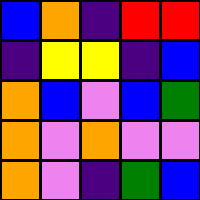[["blue", "orange", "indigo", "red", "red"], ["indigo", "yellow", "yellow", "indigo", "blue"], ["orange", "blue", "violet", "blue", "green"], ["orange", "violet", "orange", "violet", "violet"], ["orange", "violet", "indigo", "green", "blue"]]